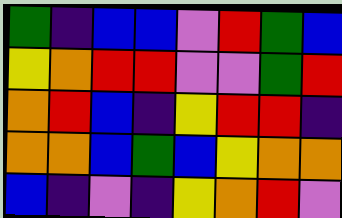[["green", "indigo", "blue", "blue", "violet", "red", "green", "blue"], ["yellow", "orange", "red", "red", "violet", "violet", "green", "red"], ["orange", "red", "blue", "indigo", "yellow", "red", "red", "indigo"], ["orange", "orange", "blue", "green", "blue", "yellow", "orange", "orange"], ["blue", "indigo", "violet", "indigo", "yellow", "orange", "red", "violet"]]